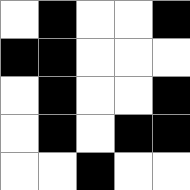[["white", "black", "white", "white", "black"], ["black", "black", "white", "white", "white"], ["white", "black", "white", "white", "black"], ["white", "black", "white", "black", "black"], ["white", "white", "black", "white", "white"]]